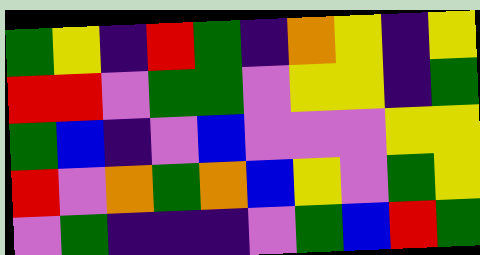[["green", "yellow", "indigo", "red", "green", "indigo", "orange", "yellow", "indigo", "yellow"], ["red", "red", "violet", "green", "green", "violet", "yellow", "yellow", "indigo", "green"], ["green", "blue", "indigo", "violet", "blue", "violet", "violet", "violet", "yellow", "yellow"], ["red", "violet", "orange", "green", "orange", "blue", "yellow", "violet", "green", "yellow"], ["violet", "green", "indigo", "indigo", "indigo", "violet", "green", "blue", "red", "green"]]